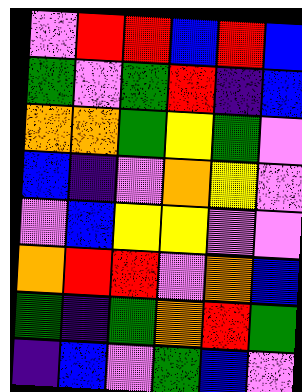[["violet", "red", "red", "blue", "red", "blue"], ["green", "violet", "green", "red", "indigo", "blue"], ["orange", "orange", "green", "yellow", "green", "violet"], ["blue", "indigo", "violet", "orange", "yellow", "violet"], ["violet", "blue", "yellow", "yellow", "violet", "violet"], ["orange", "red", "red", "violet", "orange", "blue"], ["green", "indigo", "green", "orange", "red", "green"], ["indigo", "blue", "violet", "green", "blue", "violet"]]